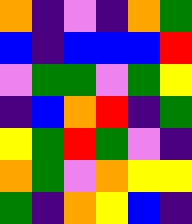[["orange", "indigo", "violet", "indigo", "orange", "green"], ["blue", "indigo", "blue", "blue", "blue", "red"], ["violet", "green", "green", "violet", "green", "yellow"], ["indigo", "blue", "orange", "red", "indigo", "green"], ["yellow", "green", "red", "green", "violet", "indigo"], ["orange", "green", "violet", "orange", "yellow", "yellow"], ["green", "indigo", "orange", "yellow", "blue", "indigo"]]